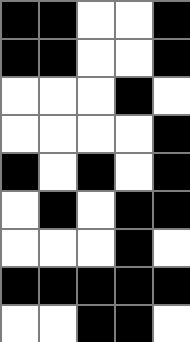[["black", "black", "white", "white", "black"], ["black", "black", "white", "white", "black"], ["white", "white", "white", "black", "white"], ["white", "white", "white", "white", "black"], ["black", "white", "black", "white", "black"], ["white", "black", "white", "black", "black"], ["white", "white", "white", "black", "white"], ["black", "black", "black", "black", "black"], ["white", "white", "black", "black", "white"]]